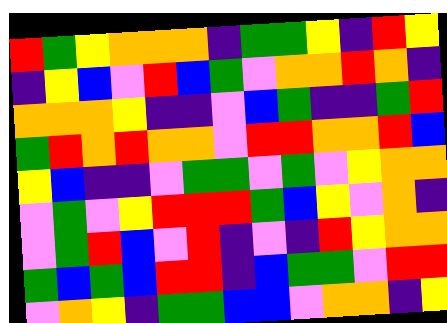[["red", "green", "yellow", "orange", "orange", "orange", "indigo", "green", "green", "yellow", "indigo", "red", "yellow"], ["indigo", "yellow", "blue", "violet", "red", "blue", "green", "violet", "orange", "orange", "red", "orange", "indigo"], ["orange", "orange", "orange", "yellow", "indigo", "indigo", "violet", "blue", "green", "indigo", "indigo", "green", "red"], ["green", "red", "orange", "red", "orange", "orange", "violet", "red", "red", "orange", "orange", "red", "blue"], ["yellow", "blue", "indigo", "indigo", "violet", "green", "green", "violet", "green", "violet", "yellow", "orange", "orange"], ["violet", "green", "violet", "yellow", "red", "red", "red", "green", "blue", "yellow", "violet", "orange", "indigo"], ["violet", "green", "red", "blue", "violet", "red", "indigo", "violet", "indigo", "red", "yellow", "orange", "orange"], ["green", "blue", "green", "blue", "red", "red", "indigo", "blue", "green", "green", "violet", "red", "red"], ["violet", "orange", "yellow", "indigo", "green", "green", "blue", "blue", "violet", "orange", "orange", "indigo", "yellow"]]